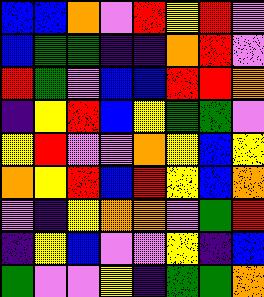[["blue", "blue", "orange", "violet", "red", "yellow", "red", "violet"], ["blue", "green", "green", "indigo", "indigo", "orange", "red", "violet"], ["red", "green", "violet", "blue", "blue", "red", "red", "orange"], ["indigo", "yellow", "red", "blue", "yellow", "green", "green", "violet"], ["yellow", "red", "violet", "violet", "orange", "yellow", "blue", "yellow"], ["orange", "yellow", "red", "blue", "red", "yellow", "blue", "orange"], ["violet", "indigo", "yellow", "orange", "orange", "violet", "green", "red"], ["indigo", "yellow", "blue", "violet", "violet", "yellow", "indigo", "blue"], ["green", "violet", "violet", "yellow", "indigo", "green", "green", "orange"]]